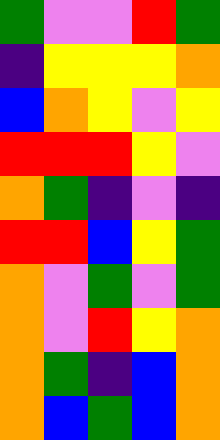[["green", "violet", "violet", "red", "green"], ["indigo", "yellow", "yellow", "yellow", "orange"], ["blue", "orange", "yellow", "violet", "yellow"], ["red", "red", "red", "yellow", "violet"], ["orange", "green", "indigo", "violet", "indigo"], ["red", "red", "blue", "yellow", "green"], ["orange", "violet", "green", "violet", "green"], ["orange", "violet", "red", "yellow", "orange"], ["orange", "green", "indigo", "blue", "orange"], ["orange", "blue", "green", "blue", "orange"]]